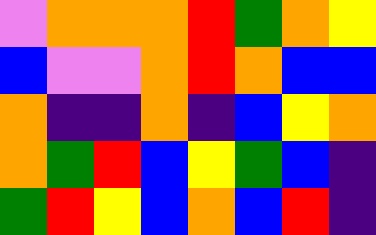[["violet", "orange", "orange", "orange", "red", "green", "orange", "yellow"], ["blue", "violet", "violet", "orange", "red", "orange", "blue", "blue"], ["orange", "indigo", "indigo", "orange", "indigo", "blue", "yellow", "orange"], ["orange", "green", "red", "blue", "yellow", "green", "blue", "indigo"], ["green", "red", "yellow", "blue", "orange", "blue", "red", "indigo"]]